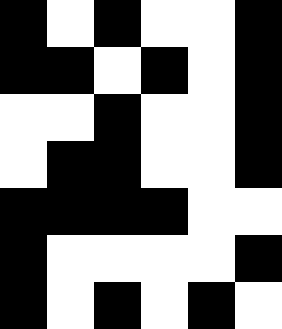[["black", "white", "black", "white", "white", "black"], ["black", "black", "white", "black", "white", "black"], ["white", "white", "black", "white", "white", "black"], ["white", "black", "black", "white", "white", "black"], ["black", "black", "black", "black", "white", "white"], ["black", "white", "white", "white", "white", "black"], ["black", "white", "black", "white", "black", "white"]]